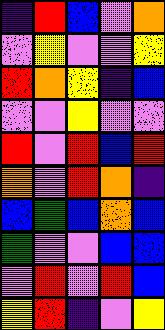[["indigo", "red", "blue", "violet", "orange"], ["violet", "yellow", "violet", "violet", "yellow"], ["red", "orange", "yellow", "indigo", "blue"], ["violet", "violet", "yellow", "violet", "violet"], ["red", "violet", "red", "blue", "red"], ["orange", "violet", "red", "orange", "indigo"], ["blue", "green", "blue", "orange", "blue"], ["green", "violet", "violet", "blue", "blue"], ["violet", "red", "violet", "red", "blue"], ["yellow", "red", "indigo", "violet", "yellow"]]